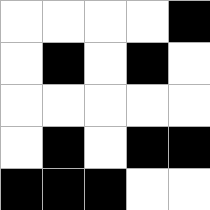[["white", "white", "white", "white", "black"], ["white", "black", "white", "black", "white"], ["white", "white", "white", "white", "white"], ["white", "black", "white", "black", "black"], ["black", "black", "black", "white", "white"]]